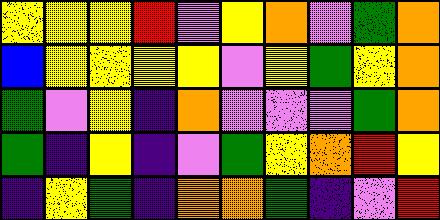[["yellow", "yellow", "yellow", "red", "violet", "yellow", "orange", "violet", "green", "orange"], ["blue", "yellow", "yellow", "yellow", "yellow", "violet", "yellow", "green", "yellow", "orange"], ["green", "violet", "yellow", "indigo", "orange", "violet", "violet", "violet", "green", "orange"], ["green", "indigo", "yellow", "indigo", "violet", "green", "yellow", "orange", "red", "yellow"], ["indigo", "yellow", "green", "indigo", "orange", "orange", "green", "indigo", "violet", "red"]]